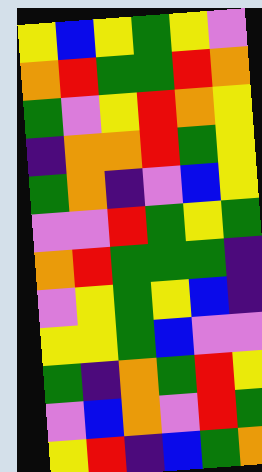[["yellow", "blue", "yellow", "green", "yellow", "violet"], ["orange", "red", "green", "green", "red", "orange"], ["green", "violet", "yellow", "red", "orange", "yellow"], ["indigo", "orange", "orange", "red", "green", "yellow"], ["green", "orange", "indigo", "violet", "blue", "yellow"], ["violet", "violet", "red", "green", "yellow", "green"], ["orange", "red", "green", "green", "green", "indigo"], ["violet", "yellow", "green", "yellow", "blue", "indigo"], ["yellow", "yellow", "green", "blue", "violet", "violet"], ["green", "indigo", "orange", "green", "red", "yellow"], ["violet", "blue", "orange", "violet", "red", "green"], ["yellow", "red", "indigo", "blue", "green", "orange"]]